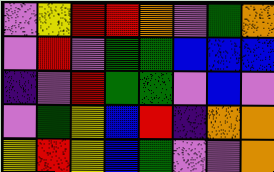[["violet", "yellow", "red", "red", "orange", "violet", "green", "orange"], ["violet", "red", "violet", "green", "green", "blue", "blue", "blue"], ["indigo", "violet", "red", "green", "green", "violet", "blue", "violet"], ["violet", "green", "yellow", "blue", "red", "indigo", "orange", "orange"], ["yellow", "red", "yellow", "blue", "green", "violet", "violet", "orange"]]